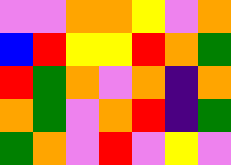[["violet", "violet", "orange", "orange", "yellow", "violet", "orange"], ["blue", "red", "yellow", "yellow", "red", "orange", "green"], ["red", "green", "orange", "violet", "orange", "indigo", "orange"], ["orange", "green", "violet", "orange", "red", "indigo", "green"], ["green", "orange", "violet", "red", "violet", "yellow", "violet"]]